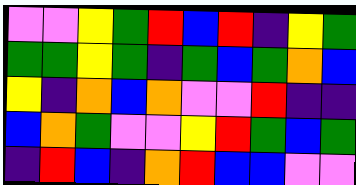[["violet", "violet", "yellow", "green", "red", "blue", "red", "indigo", "yellow", "green"], ["green", "green", "yellow", "green", "indigo", "green", "blue", "green", "orange", "blue"], ["yellow", "indigo", "orange", "blue", "orange", "violet", "violet", "red", "indigo", "indigo"], ["blue", "orange", "green", "violet", "violet", "yellow", "red", "green", "blue", "green"], ["indigo", "red", "blue", "indigo", "orange", "red", "blue", "blue", "violet", "violet"]]